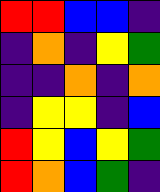[["red", "red", "blue", "blue", "indigo"], ["indigo", "orange", "indigo", "yellow", "green"], ["indigo", "indigo", "orange", "indigo", "orange"], ["indigo", "yellow", "yellow", "indigo", "blue"], ["red", "yellow", "blue", "yellow", "green"], ["red", "orange", "blue", "green", "indigo"]]